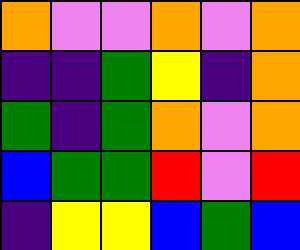[["orange", "violet", "violet", "orange", "violet", "orange"], ["indigo", "indigo", "green", "yellow", "indigo", "orange"], ["green", "indigo", "green", "orange", "violet", "orange"], ["blue", "green", "green", "red", "violet", "red"], ["indigo", "yellow", "yellow", "blue", "green", "blue"]]